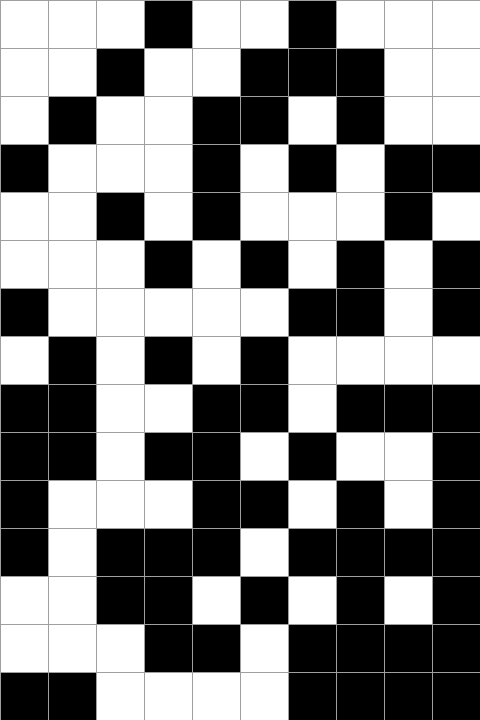[["white", "white", "white", "black", "white", "white", "black", "white", "white", "white"], ["white", "white", "black", "white", "white", "black", "black", "black", "white", "white"], ["white", "black", "white", "white", "black", "black", "white", "black", "white", "white"], ["black", "white", "white", "white", "black", "white", "black", "white", "black", "black"], ["white", "white", "black", "white", "black", "white", "white", "white", "black", "white"], ["white", "white", "white", "black", "white", "black", "white", "black", "white", "black"], ["black", "white", "white", "white", "white", "white", "black", "black", "white", "black"], ["white", "black", "white", "black", "white", "black", "white", "white", "white", "white"], ["black", "black", "white", "white", "black", "black", "white", "black", "black", "black"], ["black", "black", "white", "black", "black", "white", "black", "white", "white", "black"], ["black", "white", "white", "white", "black", "black", "white", "black", "white", "black"], ["black", "white", "black", "black", "black", "white", "black", "black", "black", "black"], ["white", "white", "black", "black", "white", "black", "white", "black", "white", "black"], ["white", "white", "white", "black", "black", "white", "black", "black", "black", "black"], ["black", "black", "white", "white", "white", "white", "black", "black", "black", "black"]]